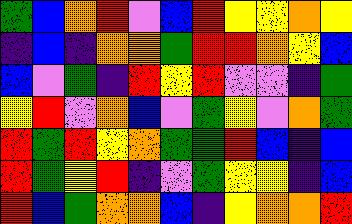[["green", "blue", "orange", "red", "violet", "blue", "red", "yellow", "yellow", "orange", "yellow"], ["indigo", "blue", "indigo", "orange", "orange", "green", "red", "red", "orange", "yellow", "blue"], ["blue", "violet", "green", "indigo", "red", "yellow", "red", "violet", "violet", "indigo", "green"], ["yellow", "red", "violet", "orange", "blue", "violet", "green", "yellow", "violet", "orange", "green"], ["red", "green", "red", "yellow", "orange", "green", "green", "red", "blue", "indigo", "blue"], ["red", "green", "yellow", "red", "indigo", "violet", "green", "yellow", "yellow", "indigo", "blue"], ["red", "blue", "green", "orange", "orange", "blue", "indigo", "yellow", "orange", "orange", "red"]]